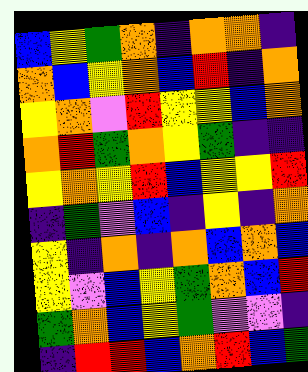[["blue", "yellow", "green", "orange", "indigo", "orange", "orange", "indigo"], ["orange", "blue", "yellow", "orange", "blue", "red", "indigo", "orange"], ["yellow", "orange", "violet", "red", "yellow", "yellow", "blue", "orange"], ["orange", "red", "green", "orange", "yellow", "green", "indigo", "indigo"], ["yellow", "orange", "yellow", "red", "blue", "yellow", "yellow", "red"], ["indigo", "green", "violet", "blue", "indigo", "yellow", "indigo", "orange"], ["yellow", "indigo", "orange", "indigo", "orange", "blue", "orange", "blue"], ["yellow", "violet", "blue", "yellow", "green", "orange", "blue", "red"], ["green", "orange", "blue", "yellow", "green", "violet", "violet", "indigo"], ["indigo", "red", "red", "blue", "orange", "red", "blue", "green"]]